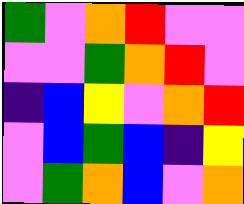[["green", "violet", "orange", "red", "violet", "violet"], ["violet", "violet", "green", "orange", "red", "violet"], ["indigo", "blue", "yellow", "violet", "orange", "red"], ["violet", "blue", "green", "blue", "indigo", "yellow"], ["violet", "green", "orange", "blue", "violet", "orange"]]